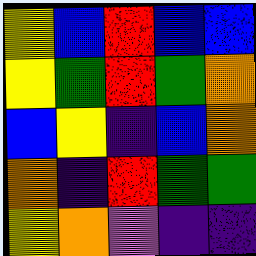[["yellow", "blue", "red", "blue", "blue"], ["yellow", "green", "red", "green", "orange"], ["blue", "yellow", "indigo", "blue", "orange"], ["orange", "indigo", "red", "green", "green"], ["yellow", "orange", "violet", "indigo", "indigo"]]